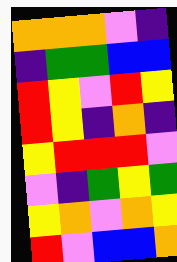[["orange", "orange", "orange", "violet", "indigo"], ["indigo", "green", "green", "blue", "blue"], ["red", "yellow", "violet", "red", "yellow"], ["red", "yellow", "indigo", "orange", "indigo"], ["yellow", "red", "red", "red", "violet"], ["violet", "indigo", "green", "yellow", "green"], ["yellow", "orange", "violet", "orange", "yellow"], ["red", "violet", "blue", "blue", "orange"]]